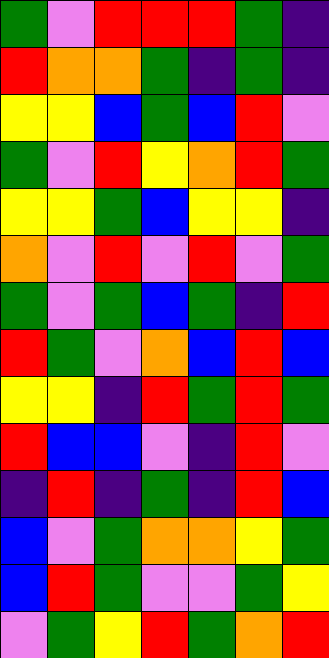[["green", "violet", "red", "red", "red", "green", "indigo"], ["red", "orange", "orange", "green", "indigo", "green", "indigo"], ["yellow", "yellow", "blue", "green", "blue", "red", "violet"], ["green", "violet", "red", "yellow", "orange", "red", "green"], ["yellow", "yellow", "green", "blue", "yellow", "yellow", "indigo"], ["orange", "violet", "red", "violet", "red", "violet", "green"], ["green", "violet", "green", "blue", "green", "indigo", "red"], ["red", "green", "violet", "orange", "blue", "red", "blue"], ["yellow", "yellow", "indigo", "red", "green", "red", "green"], ["red", "blue", "blue", "violet", "indigo", "red", "violet"], ["indigo", "red", "indigo", "green", "indigo", "red", "blue"], ["blue", "violet", "green", "orange", "orange", "yellow", "green"], ["blue", "red", "green", "violet", "violet", "green", "yellow"], ["violet", "green", "yellow", "red", "green", "orange", "red"]]